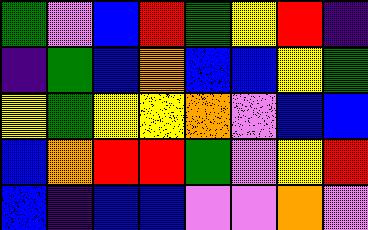[["green", "violet", "blue", "red", "green", "yellow", "red", "indigo"], ["indigo", "green", "blue", "orange", "blue", "blue", "yellow", "green"], ["yellow", "green", "yellow", "yellow", "orange", "violet", "blue", "blue"], ["blue", "orange", "red", "red", "green", "violet", "yellow", "red"], ["blue", "indigo", "blue", "blue", "violet", "violet", "orange", "violet"]]